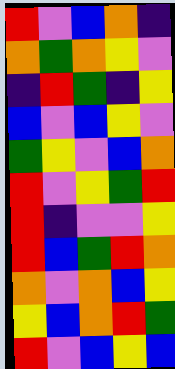[["red", "violet", "blue", "orange", "indigo"], ["orange", "green", "orange", "yellow", "violet"], ["indigo", "red", "green", "indigo", "yellow"], ["blue", "violet", "blue", "yellow", "violet"], ["green", "yellow", "violet", "blue", "orange"], ["red", "violet", "yellow", "green", "red"], ["red", "indigo", "violet", "violet", "yellow"], ["red", "blue", "green", "red", "orange"], ["orange", "violet", "orange", "blue", "yellow"], ["yellow", "blue", "orange", "red", "green"], ["red", "violet", "blue", "yellow", "blue"]]